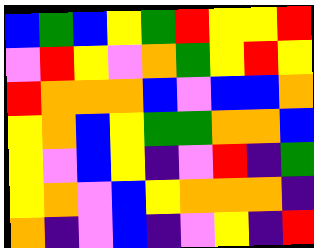[["blue", "green", "blue", "yellow", "green", "red", "yellow", "yellow", "red"], ["violet", "red", "yellow", "violet", "orange", "green", "yellow", "red", "yellow"], ["red", "orange", "orange", "orange", "blue", "violet", "blue", "blue", "orange"], ["yellow", "orange", "blue", "yellow", "green", "green", "orange", "orange", "blue"], ["yellow", "violet", "blue", "yellow", "indigo", "violet", "red", "indigo", "green"], ["yellow", "orange", "violet", "blue", "yellow", "orange", "orange", "orange", "indigo"], ["orange", "indigo", "violet", "blue", "indigo", "violet", "yellow", "indigo", "red"]]